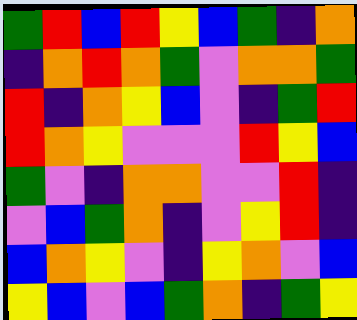[["green", "red", "blue", "red", "yellow", "blue", "green", "indigo", "orange"], ["indigo", "orange", "red", "orange", "green", "violet", "orange", "orange", "green"], ["red", "indigo", "orange", "yellow", "blue", "violet", "indigo", "green", "red"], ["red", "orange", "yellow", "violet", "violet", "violet", "red", "yellow", "blue"], ["green", "violet", "indigo", "orange", "orange", "violet", "violet", "red", "indigo"], ["violet", "blue", "green", "orange", "indigo", "violet", "yellow", "red", "indigo"], ["blue", "orange", "yellow", "violet", "indigo", "yellow", "orange", "violet", "blue"], ["yellow", "blue", "violet", "blue", "green", "orange", "indigo", "green", "yellow"]]